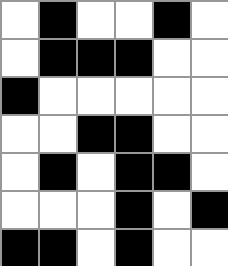[["white", "black", "white", "white", "black", "white"], ["white", "black", "black", "black", "white", "white"], ["black", "white", "white", "white", "white", "white"], ["white", "white", "black", "black", "white", "white"], ["white", "black", "white", "black", "black", "white"], ["white", "white", "white", "black", "white", "black"], ["black", "black", "white", "black", "white", "white"]]